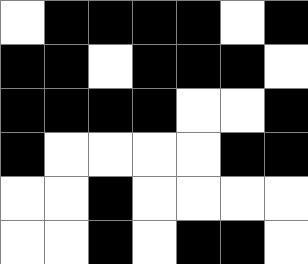[["white", "black", "black", "black", "black", "white", "black"], ["black", "black", "white", "black", "black", "black", "white"], ["black", "black", "black", "black", "white", "white", "black"], ["black", "white", "white", "white", "white", "black", "black"], ["white", "white", "black", "white", "white", "white", "white"], ["white", "white", "black", "white", "black", "black", "white"]]